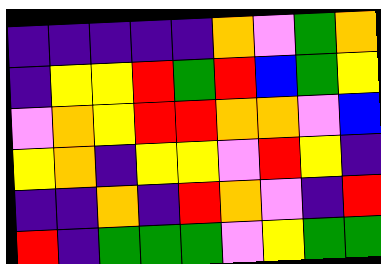[["indigo", "indigo", "indigo", "indigo", "indigo", "orange", "violet", "green", "orange"], ["indigo", "yellow", "yellow", "red", "green", "red", "blue", "green", "yellow"], ["violet", "orange", "yellow", "red", "red", "orange", "orange", "violet", "blue"], ["yellow", "orange", "indigo", "yellow", "yellow", "violet", "red", "yellow", "indigo"], ["indigo", "indigo", "orange", "indigo", "red", "orange", "violet", "indigo", "red"], ["red", "indigo", "green", "green", "green", "violet", "yellow", "green", "green"]]